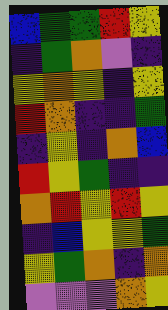[["blue", "green", "green", "red", "yellow"], ["indigo", "green", "orange", "violet", "indigo"], ["yellow", "orange", "yellow", "indigo", "yellow"], ["red", "orange", "indigo", "indigo", "green"], ["indigo", "yellow", "indigo", "orange", "blue"], ["red", "yellow", "green", "indigo", "indigo"], ["orange", "red", "yellow", "red", "yellow"], ["indigo", "blue", "yellow", "yellow", "green"], ["yellow", "green", "orange", "indigo", "orange"], ["violet", "violet", "violet", "orange", "yellow"]]